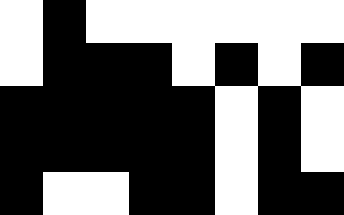[["white", "black", "white", "white", "white", "white", "white", "white"], ["white", "black", "black", "black", "white", "black", "white", "black"], ["black", "black", "black", "black", "black", "white", "black", "white"], ["black", "black", "black", "black", "black", "white", "black", "white"], ["black", "white", "white", "black", "black", "white", "black", "black"]]